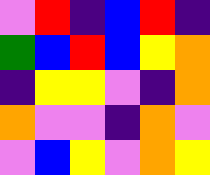[["violet", "red", "indigo", "blue", "red", "indigo"], ["green", "blue", "red", "blue", "yellow", "orange"], ["indigo", "yellow", "yellow", "violet", "indigo", "orange"], ["orange", "violet", "violet", "indigo", "orange", "violet"], ["violet", "blue", "yellow", "violet", "orange", "yellow"]]